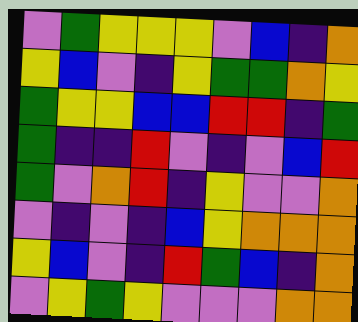[["violet", "green", "yellow", "yellow", "yellow", "violet", "blue", "indigo", "orange"], ["yellow", "blue", "violet", "indigo", "yellow", "green", "green", "orange", "yellow"], ["green", "yellow", "yellow", "blue", "blue", "red", "red", "indigo", "green"], ["green", "indigo", "indigo", "red", "violet", "indigo", "violet", "blue", "red"], ["green", "violet", "orange", "red", "indigo", "yellow", "violet", "violet", "orange"], ["violet", "indigo", "violet", "indigo", "blue", "yellow", "orange", "orange", "orange"], ["yellow", "blue", "violet", "indigo", "red", "green", "blue", "indigo", "orange"], ["violet", "yellow", "green", "yellow", "violet", "violet", "violet", "orange", "orange"]]